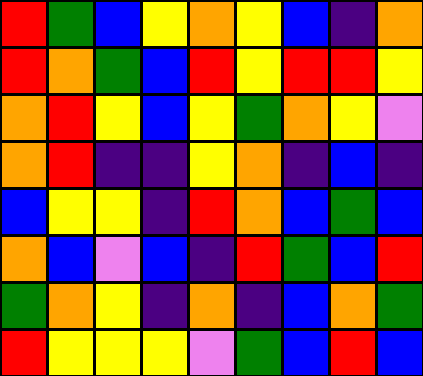[["red", "green", "blue", "yellow", "orange", "yellow", "blue", "indigo", "orange"], ["red", "orange", "green", "blue", "red", "yellow", "red", "red", "yellow"], ["orange", "red", "yellow", "blue", "yellow", "green", "orange", "yellow", "violet"], ["orange", "red", "indigo", "indigo", "yellow", "orange", "indigo", "blue", "indigo"], ["blue", "yellow", "yellow", "indigo", "red", "orange", "blue", "green", "blue"], ["orange", "blue", "violet", "blue", "indigo", "red", "green", "blue", "red"], ["green", "orange", "yellow", "indigo", "orange", "indigo", "blue", "orange", "green"], ["red", "yellow", "yellow", "yellow", "violet", "green", "blue", "red", "blue"]]